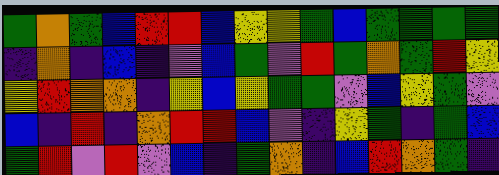[["green", "orange", "green", "blue", "red", "red", "blue", "yellow", "yellow", "green", "blue", "green", "green", "green", "green"], ["indigo", "orange", "indigo", "blue", "indigo", "violet", "blue", "green", "violet", "red", "green", "orange", "green", "red", "yellow"], ["yellow", "red", "orange", "orange", "indigo", "yellow", "blue", "yellow", "green", "green", "violet", "blue", "yellow", "green", "violet"], ["blue", "indigo", "red", "indigo", "orange", "red", "red", "blue", "violet", "indigo", "yellow", "green", "indigo", "green", "blue"], ["green", "red", "violet", "red", "violet", "blue", "indigo", "green", "orange", "indigo", "blue", "red", "orange", "green", "indigo"]]